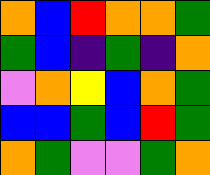[["orange", "blue", "red", "orange", "orange", "green"], ["green", "blue", "indigo", "green", "indigo", "orange"], ["violet", "orange", "yellow", "blue", "orange", "green"], ["blue", "blue", "green", "blue", "red", "green"], ["orange", "green", "violet", "violet", "green", "orange"]]